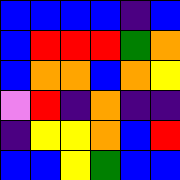[["blue", "blue", "blue", "blue", "indigo", "blue"], ["blue", "red", "red", "red", "green", "orange"], ["blue", "orange", "orange", "blue", "orange", "yellow"], ["violet", "red", "indigo", "orange", "indigo", "indigo"], ["indigo", "yellow", "yellow", "orange", "blue", "red"], ["blue", "blue", "yellow", "green", "blue", "blue"]]